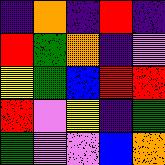[["indigo", "orange", "indigo", "red", "indigo"], ["red", "green", "orange", "indigo", "violet"], ["yellow", "green", "blue", "red", "red"], ["red", "violet", "yellow", "indigo", "green"], ["green", "violet", "violet", "blue", "orange"]]